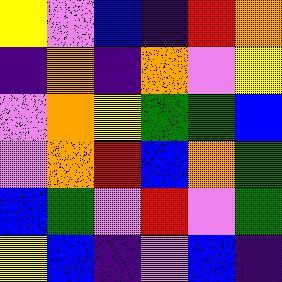[["yellow", "violet", "blue", "indigo", "red", "orange"], ["indigo", "orange", "indigo", "orange", "violet", "yellow"], ["violet", "orange", "yellow", "green", "green", "blue"], ["violet", "orange", "red", "blue", "orange", "green"], ["blue", "green", "violet", "red", "violet", "green"], ["yellow", "blue", "indigo", "violet", "blue", "indigo"]]